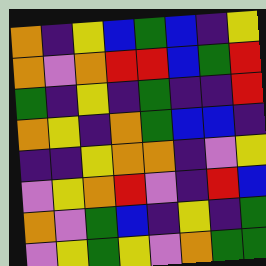[["orange", "indigo", "yellow", "blue", "green", "blue", "indigo", "yellow"], ["orange", "violet", "orange", "red", "red", "blue", "green", "red"], ["green", "indigo", "yellow", "indigo", "green", "indigo", "indigo", "red"], ["orange", "yellow", "indigo", "orange", "green", "blue", "blue", "indigo"], ["indigo", "indigo", "yellow", "orange", "orange", "indigo", "violet", "yellow"], ["violet", "yellow", "orange", "red", "violet", "indigo", "red", "blue"], ["orange", "violet", "green", "blue", "indigo", "yellow", "indigo", "green"], ["violet", "yellow", "green", "yellow", "violet", "orange", "green", "green"]]